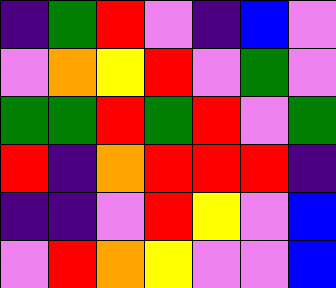[["indigo", "green", "red", "violet", "indigo", "blue", "violet"], ["violet", "orange", "yellow", "red", "violet", "green", "violet"], ["green", "green", "red", "green", "red", "violet", "green"], ["red", "indigo", "orange", "red", "red", "red", "indigo"], ["indigo", "indigo", "violet", "red", "yellow", "violet", "blue"], ["violet", "red", "orange", "yellow", "violet", "violet", "blue"]]